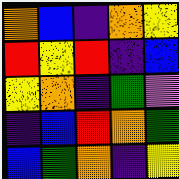[["orange", "blue", "indigo", "orange", "yellow"], ["red", "yellow", "red", "indigo", "blue"], ["yellow", "orange", "indigo", "green", "violet"], ["indigo", "blue", "red", "orange", "green"], ["blue", "green", "orange", "indigo", "yellow"]]